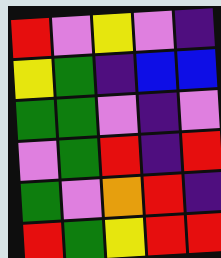[["red", "violet", "yellow", "violet", "indigo"], ["yellow", "green", "indigo", "blue", "blue"], ["green", "green", "violet", "indigo", "violet"], ["violet", "green", "red", "indigo", "red"], ["green", "violet", "orange", "red", "indigo"], ["red", "green", "yellow", "red", "red"]]